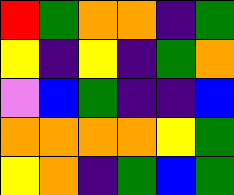[["red", "green", "orange", "orange", "indigo", "green"], ["yellow", "indigo", "yellow", "indigo", "green", "orange"], ["violet", "blue", "green", "indigo", "indigo", "blue"], ["orange", "orange", "orange", "orange", "yellow", "green"], ["yellow", "orange", "indigo", "green", "blue", "green"]]